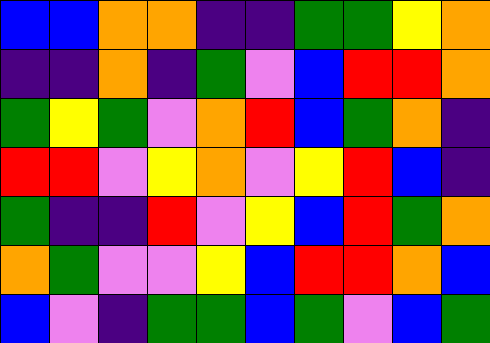[["blue", "blue", "orange", "orange", "indigo", "indigo", "green", "green", "yellow", "orange"], ["indigo", "indigo", "orange", "indigo", "green", "violet", "blue", "red", "red", "orange"], ["green", "yellow", "green", "violet", "orange", "red", "blue", "green", "orange", "indigo"], ["red", "red", "violet", "yellow", "orange", "violet", "yellow", "red", "blue", "indigo"], ["green", "indigo", "indigo", "red", "violet", "yellow", "blue", "red", "green", "orange"], ["orange", "green", "violet", "violet", "yellow", "blue", "red", "red", "orange", "blue"], ["blue", "violet", "indigo", "green", "green", "blue", "green", "violet", "blue", "green"]]